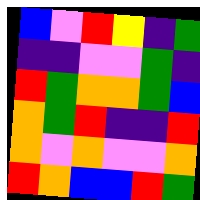[["blue", "violet", "red", "yellow", "indigo", "green"], ["indigo", "indigo", "violet", "violet", "green", "indigo"], ["red", "green", "orange", "orange", "green", "blue"], ["orange", "green", "red", "indigo", "indigo", "red"], ["orange", "violet", "orange", "violet", "violet", "orange"], ["red", "orange", "blue", "blue", "red", "green"]]